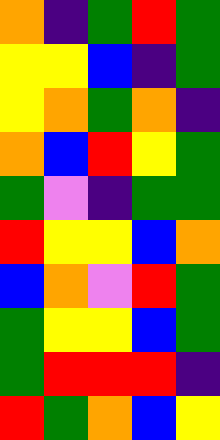[["orange", "indigo", "green", "red", "green"], ["yellow", "yellow", "blue", "indigo", "green"], ["yellow", "orange", "green", "orange", "indigo"], ["orange", "blue", "red", "yellow", "green"], ["green", "violet", "indigo", "green", "green"], ["red", "yellow", "yellow", "blue", "orange"], ["blue", "orange", "violet", "red", "green"], ["green", "yellow", "yellow", "blue", "green"], ["green", "red", "red", "red", "indigo"], ["red", "green", "orange", "blue", "yellow"]]